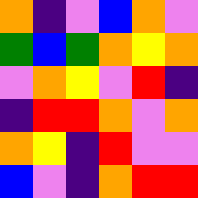[["orange", "indigo", "violet", "blue", "orange", "violet"], ["green", "blue", "green", "orange", "yellow", "orange"], ["violet", "orange", "yellow", "violet", "red", "indigo"], ["indigo", "red", "red", "orange", "violet", "orange"], ["orange", "yellow", "indigo", "red", "violet", "violet"], ["blue", "violet", "indigo", "orange", "red", "red"]]